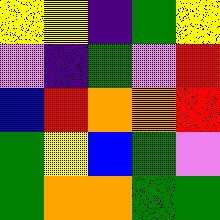[["yellow", "yellow", "indigo", "green", "yellow"], ["violet", "indigo", "green", "violet", "red"], ["blue", "red", "orange", "orange", "red"], ["green", "yellow", "blue", "green", "violet"], ["green", "orange", "orange", "green", "green"]]